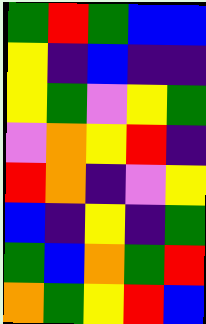[["green", "red", "green", "blue", "blue"], ["yellow", "indigo", "blue", "indigo", "indigo"], ["yellow", "green", "violet", "yellow", "green"], ["violet", "orange", "yellow", "red", "indigo"], ["red", "orange", "indigo", "violet", "yellow"], ["blue", "indigo", "yellow", "indigo", "green"], ["green", "blue", "orange", "green", "red"], ["orange", "green", "yellow", "red", "blue"]]